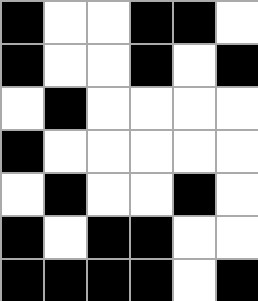[["black", "white", "white", "black", "black", "white"], ["black", "white", "white", "black", "white", "black"], ["white", "black", "white", "white", "white", "white"], ["black", "white", "white", "white", "white", "white"], ["white", "black", "white", "white", "black", "white"], ["black", "white", "black", "black", "white", "white"], ["black", "black", "black", "black", "white", "black"]]